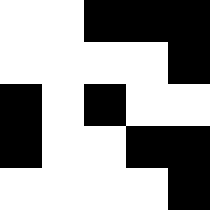[["white", "white", "black", "black", "black"], ["white", "white", "white", "white", "black"], ["black", "white", "black", "white", "white"], ["black", "white", "white", "black", "black"], ["white", "white", "white", "white", "black"]]